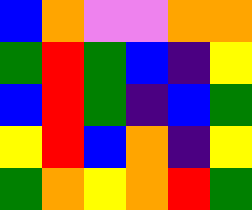[["blue", "orange", "violet", "violet", "orange", "orange"], ["green", "red", "green", "blue", "indigo", "yellow"], ["blue", "red", "green", "indigo", "blue", "green"], ["yellow", "red", "blue", "orange", "indigo", "yellow"], ["green", "orange", "yellow", "orange", "red", "green"]]